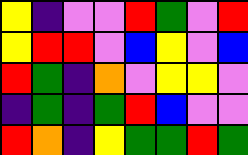[["yellow", "indigo", "violet", "violet", "red", "green", "violet", "red"], ["yellow", "red", "red", "violet", "blue", "yellow", "violet", "blue"], ["red", "green", "indigo", "orange", "violet", "yellow", "yellow", "violet"], ["indigo", "green", "indigo", "green", "red", "blue", "violet", "violet"], ["red", "orange", "indigo", "yellow", "green", "green", "red", "green"]]